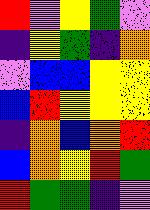[["red", "violet", "yellow", "green", "violet"], ["indigo", "yellow", "green", "indigo", "orange"], ["violet", "blue", "blue", "yellow", "yellow"], ["blue", "red", "yellow", "yellow", "yellow"], ["indigo", "orange", "blue", "orange", "red"], ["blue", "orange", "yellow", "red", "green"], ["red", "green", "green", "indigo", "violet"]]